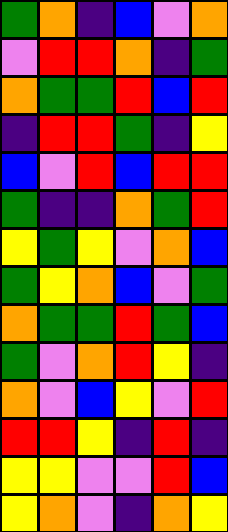[["green", "orange", "indigo", "blue", "violet", "orange"], ["violet", "red", "red", "orange", "indigo", "green"], ["orange", "green", "green", "red", "blue", "red"], ["indigo", "red", "red", "green", "indigo", "yellow"], ["blue", "violet", "red", "blue", "red", "red"], ["green", "indigo", "indigo", "orange", "green", "red"], ["yellow", "green", "yellow", "violet", "orange", "blue"], ["green", "yellow", "orange", "blue", "violet", "green"], ["orange", "green", "green", "red", "green", "blue"], ["green", "violet", "orange", "red", "yellow", "indigo"], ["orange", "violet", "blue", "yellow", "violet", "red"], ["red", "red", "yellow", "indigo", "red", "indigo"], ["yellow", "yellow", "violet", "violet", "red", "blue"], ["yellow", "orange", "violet", "indigo", "orange", "yellow"]]